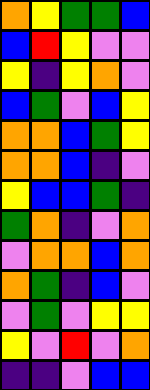[["orange", "yellow", "green", "green", "blue"], ["blue", "red", "yellow", "violet", "violet"], ["yellow", "indigo", "yellow", "orange", "violet"], ["blue", "green", "violet", "blue", "yellow"], ["orange", "orange", "blue", "green", "yellow"], ["orange", "orange", "blue", "indigo", "violet"], ["yellow", "blue", "blue", "green", "indigo"], ["green", "orange", "indigo", "violet", "orange"], ["violet", "orange", "orange", "blue", "orange"], ["orange", "green", "indigo", "blue", "violet"], ["violet", "green", "violet", "yellow", "yellow"], ["yellow", "violet", "red", "violet", "orange"], ["indigo", "indigo", "violet", "blue", "blue"]]